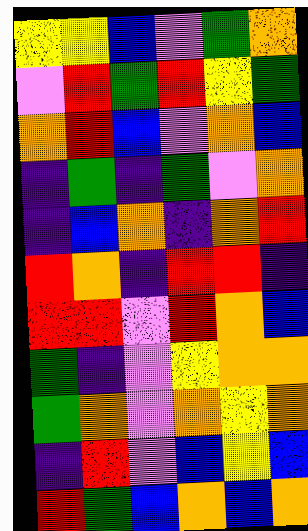[["yellow", "yellow", "blue", "violet", "green", "orange"], ["violet", "red", "green", "red", "yellow", "green"], ["orange", "red", "blue", "violet", "orange", "blue"], ["indigo", "green", "indigo", "green", "violet", "orange"], ["indigo", "blue", "orange", "indigo", "orange", "red"], ["red", "orange", "indigo", "red", "red", "indigo"], ["red", "red", "violet", "red", "orange", "blue"], ["green", "indigo", "violet", "yellow", "orange", "orange"], ["green", "orange", "violet", "orange", "yellow", "orange"], ["indigo", "red", "violet", "blue", "yellow", "blue"], ["red", "green", "blue", "orange", "blue", "orange"]]